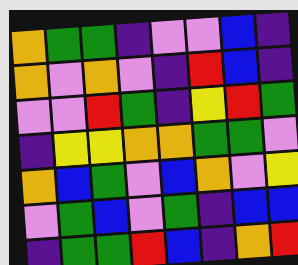[["orange", "green", "green", "indigo", "violet", "violet", "blue", "indigo"], ["orange", "violet", "orange", "violet", "indigo", "red", "blue", "indigo"], ["violet", "violet", "red", "green", "indigo", "yellow", "red", "green"], ["indigo", "yellow", "yellow", "orange", "orange", "green", "green", "violet"], ["orange", "blue", "green", "violet", "blue", "orange", "violet", "yellow"], ["violet", "green", "blue", "violet", "green", "indigo", "blue", "blue"], ["indigo", "green", "green", "red", "blue", "indigo", "orange", "red"]]